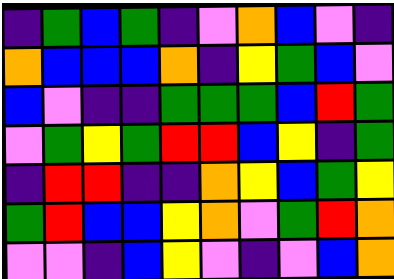[["indigo", "green", "blue", "green", "indigo", "violet", "orange", "blue", "violet", "indigo"], ["orange", "blue", "blue", "blue", "orange", "indigo", "yellow", "green", "blue", "violet"], ["blue", "violet", "indigo", "indigo", "green", "green", "green", "blue", "red", "green"], ["violet", "green", "yellow", "green", "red", "red", "blue", "yellow", "indigo", "green"], ["indigo", "red", "red", "indigo", "indigo", "orange", "yellow", "blue", "green", "yellow"], ["green", "red", "blue", "blue", "yellow", "orange", "violet", "green", "red", "orange"], ["violet", "violet", "indigo", "blue", "yellow", "violet", "indigo", "violet", "blue", "orange"]]